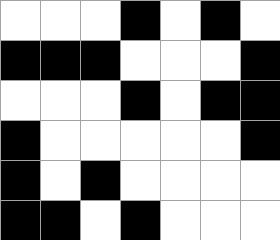[["white", "white", "white", "black", "white", "black", "white"], ["black", "black", "black", "white", "white", "white", "black"], ["white", "white", "white", "black", "white", "black", "black"], ["black", "white", "white", "white", "white", "white", "black"], ["black", "white", "black", "white", "white", "white", "white"], ["black", "black", "white", "black", "white", "white", "white"]]